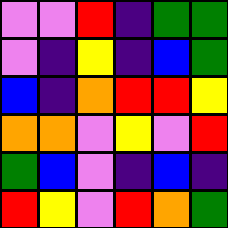[["violet", "violet", "red", "indigo", "green", "green"], ["violet", "indigo", "yellow", "indigo", "blue", "green"], ["blue", "indigo", "orange", "red", "red", "yellow"], ["orange", "orange", "violet", "yellow", "violet", "red"], ["green", "blue", "violet", "indigo", "blue", "indigo"], ["red", "yellow", "violet", "red", "orange", "green"]]